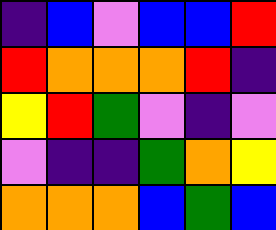[["indigo", "blue", "violet", "blue", "blue", "red"], ["red", "orange", "orange", "orange", "red", "indigo"], ["yellow", "red", "green", "violet", "indigo", "violet"], ["violet", "indigo", "indigo", "green", "orange", "yellow"], ["orange", "orange", "orange", "blue", "green", "blue"]]